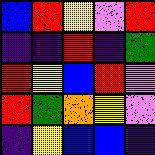[["blue", "red", "yellow", "violet", "red"], ["indigo", "indigo", "red", "indigo", "green"], ["red", "yellow", "blue", "red", "violet"], ["red", "green", "orange", "yellow", "violet"], ["indigo", "yellow", "blue", "blue", "indigo"]]